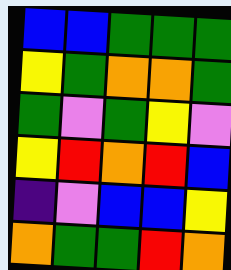[["blue", "blue", "green", "green", "green"], ["yellow", "green", "orange", "orange", "green"], ["green", "violet", "green", "yellow", "violet"], ["yellow", "red", "orange", "red", "blue"], ["indigo", "violet", "blue", "blue", "yellow"], ["orange", "green", "green", "red", "orange"]]